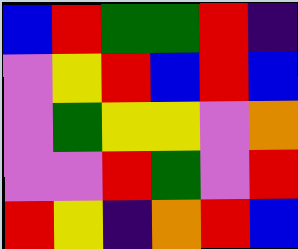[["blue", "red", "green", "green", "red", "indigo"], ["violet", "yellow", "red", "blue", "red", "blue"], ["violet", "green", "yellow", "yellow", "violet", "orange"], ["violet", "violet", "red", "green", "violet", "red"], ["red", "yellow", "indigo", "orange", "red", "blue"]]